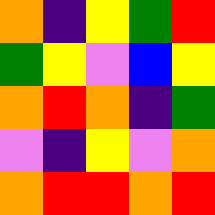[["orange", "indigo", "yellow", "green", "red"], ["green", "yellow", "violet", "blue", "yellow"], ["orange", "red", "orange", "indigo", "green"], ["violet", "indigo", "yellow", "violet", "orange"], ["orange", "red", "red", "orange", "red"]]